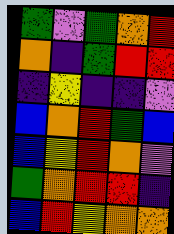[["green", "violet", "green", "orange", "red"], ["orange", "indigo", "green", "red", "red"], ["indigo", "yellow", "indigo", "indigo", "violet"], ["blue", "orange", "red", "green", "blue"], ["blue", "yellow", "red", "orange", "violet"], ["green", "orange", "red", "red", "indigo"], ["blue", "red", "yellow", "orange", "orange"]]